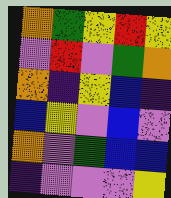[["orange", "green", "yellow", "red", "yellow"], ["violet", "red", "violet", "green", "orange"], ["orange", "indigo", "yellow", "blue", "indigo"], ["blue", "yellow", "violet", "blue", "violet"], ["orange", "violet", "green", "blue", "blue"], ["indigo", "violet", "violet", "violet", "yellow"]]